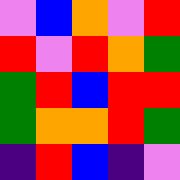[["violet", "blue", "orange", "violet", "red"], ["red", "violet", "red", "orange", "green"], ["green", "red", "blue", "red", "red"], ["green", "orange", "orange", "red", "green"], ["indigo", "red", "blue", "indigo", "violet"]]